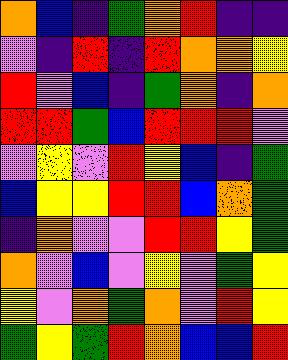[["orange", "blue", "indigo", "green", "orange", "red", "indigo", "indigo"], ["violet", "indigo", "red", "indigo", "red", "orange", "orange", "yellow"], ["red", "violet", "blue", "indigo", "green", "orange", "indigo", "orange"], ["red", "red", "green", "blue", "red", "red", "red", "violet"], ["violet", "yellow", "violet", "red", "yellow", "blue", "indigo", "green"], ["blue", "yellow", "yellow", "red", "red", "blue", "orange", "green"], ["indigo", "orange", "violet", "violet", "red", "red", "yellow", "green"], ["orange", "violet", "blue", "violet", "yellow", "violet", "green", "yellow"], ["yellow", "violet", "orange", "green", "orange", "violet", "red", "yellow"], ["green", "yellow", "green", "red", "orange", "blue", "blue", "red"]]